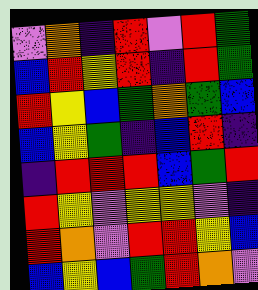[["violet", "orange", "indigo", "red", "violet", "red", "green"], ["blue", "red", "yellow", "red", "indigo", "red", "green"], ["red", "yellow", "blue", "green", "orange", "green", "blue"], ["blue", "yellow", "green", "indigo", "blue", "red", "indigo"], ["indigo", "red", "red", "red", "blue", "green", "red"], ["red", "yellow", "violet", "yellow", "yellow", "violet", "indigo"], ["red", "orange", "violet", "red", "red", "yellow", "blue"], ["blue", "yellow", "blue", "green", "red", "orange", "violet"]]